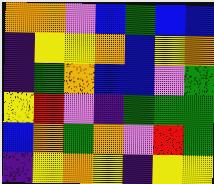[["orange", "orange", "violet", "blue", "green", "blue", "blue"], ["indigo", "yellow", "yellow", "orange", "blue", "yellow", "orange"], ["indigo", "green", "orange", "blue", "blue", "violet", "green"], ["yellow", "red", "violet", "indigo", "green", "green", "green"], ["blue", "orange", "green", "orange", "violet", "red", "green"], ["indigo", "yellow", "orange", "yellow", "indigo", "yellow", "yellow"]]